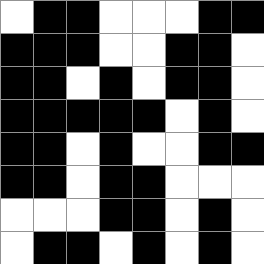[["white", "black", "black", "white", "white", "white", "black", "black"], ["black", "black", "black", "white", "white", "black", "black", "white"], ["black", "black", "white", "black", "white", "black", "black", "white"], ["black", "black", "black", "black", "black", "white", "black", "white"], ["black", "black", "white", "black", "white", "white", "black", "black"], ["black", "black", "white", "black", "black", "white", "white", "white"], ["white", "white", "white", "black", "black", "white", "black", "white"], ["white", "black", "black", "white", "black", "white", "black", "white"]]